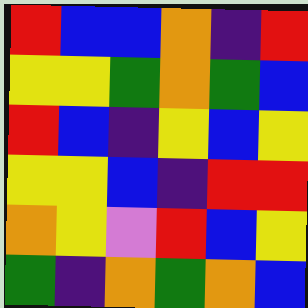[["red", "blue", "blue", "orange", "indigo", "red"], ["yellow", "yellow", "green", "orange", "green", "blue"], ["red", "blue", "indigo", "yellow", "blue", "yellow"], ["yellow", "yellow", "blue", "indigo", "red", "red"], ["orange", "yellow", "violet", "red", "blue", "yellow"], ["green", "indigo", "orange", "green", "orange", "blue"]]